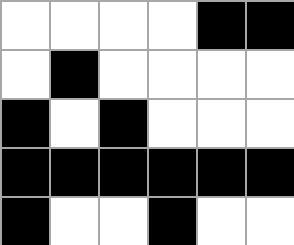[["white", "white", "white", "white", "black", "black"], ["white", "black", "white", "white", "white", "white"], ["black", "white", "black", "white", "white", "white"], ["black", "black", "black", "black", "black", "black"], ["black", "white", "white", "black", "white", "white"]]